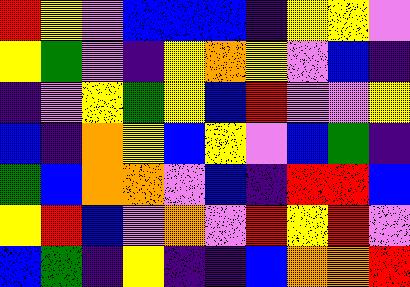[["red", "yellow", "violet", "blue", "blue", "blue", "indigo", "yellow", "yellow", "violet"], ["yellow", "green", "violet", "indigo", "yellow", "orange", "yellow", "violet", "blue", "indigo"], ["indigo", "violet", "yellow", "green", "yellow", "blue", "red", "violet", "violet", "yellow"], ["blue", "indigo", "orange", "yellow", "blue", "yellow", "violet", "blue", "green", "indigo"], ["green", "blue", "orange", "orange", "violet", "blue", "indigo", "red", "red", "blue"], ["yellow", "red", "blue", "violet", "orange", "violet", "red", "yellow", "red", "violet"], ["blue", "green", "indigo", "yellow", "indigo", "indigo", "blue", "orange", "orange", "red"]]